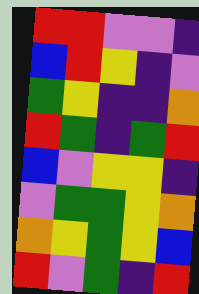[["red", "red", "violet", "violet", "indigo"], ["blue", "red", "yellow", "indigo", "violet"], ["green", "yellow", "indigo", "indigo", "orange"], ["red", "green", "indigo", "green", "red"], ["blue", "violet", "yellow", "yellow", "indigo"], ["violet", "green", "green", "yellow", "orange"], ["orange", "yellow", "green", "yellow", "blue"], ["red", "violet", "green", "indigo", "red"]]